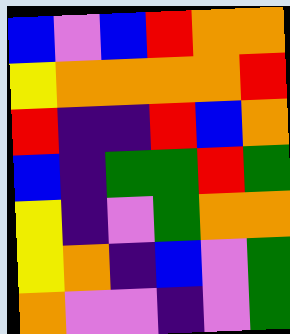[["blue", "violet", "blue", "red", "orange", "orange"], ["yellow", "orange", "orange", "orange", "orange", "red"], ["red", "indigo", "indigo", "red", "blue", "orange"], ["blue", "indigo", "green", "green", "red", "green"], ["yellow", "indigo", "violet", "green", "orange", "orange"], ["yellow", "orange", "indigo", "blue", "violet", "green"], ["orange", "violet", "violet", "indigo", "violet", "green"]]